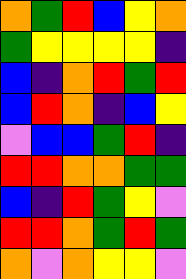[["orange", "green", "red", "blue", "yellow", "orange"], ["green", "yellow", "yellow", "yellow", "yellow", "indigo"], ["blue", "indigo", "orange", "red", "green", "red"], ["blue", "red", "orange", "indigo", "blue", "yellow"], ["violet", "blue", "blue", "green", "red", "indigo"], ["red", "red", "orange", "orange", "green", "green"], ["blue", "indigo", "red", "green", "yellow", "violet"], ["red", "red", "orange", "green", "red", "green"], ["orange", "violet", "orange", "yellow", "yellow", "violet"]]